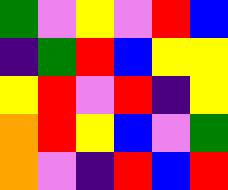[["green", "violet", "yellow", "violet", "red", "blue"], ["indigo", "green", "red", "blue", "yellow", "yellow"], ["yellow", "red", "violet", "red", "indigo", "yellow"], ["orange", "red", "yellow", "blue", "violet", "green"], ["orange", "violet", "indigo", "red", "blue", "red"]]